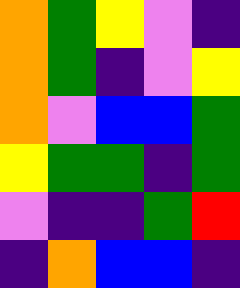[["orange", "green", "yellow", "violet", "indigo"], ["orange", "green", "indigo", "violet", "yellow"], ["orange", "violet", "blue", "blue", "green"], ["yellow", "green", "green", "indigo", "green"], ["violet", "indigo", "indigo", "green", "red"], ["indigo", "orange", "blue", "blue", "indigo"]]